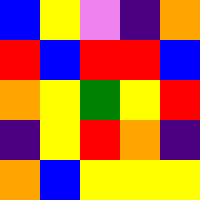[["blue", "yellow", "violet", "indigo", "orange"], ["red", "blue", "red", "red", "blue"], ["orange", "yellow", "green", "yellow", "red"], ["indigo", "yellow", "red", "orange", "indigo"], ["orange", "blue", "yellow", "yellow", "yellow"]]